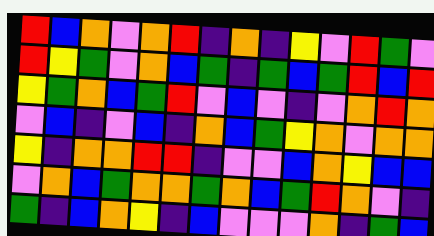[["red", "blue", "orange", "violet", "orange", "red", "indigo", "orange", "indigo", "yellow", "violet", "red", "green", "violet"], ["red", "yellow", "green", "violet", "orange", "blue", "green", "indigo", "green", "blue", "green", "red", "blue", "red"], ["yellow", "green", "orange", "blue", "green", "red", "violet", "blue", "violet", "indigo", "violet", "orange", "red", "orange"], ["violet", "blue", "indigo", "violet", "blue", "indigo", "orange", "blue", "green", "yellow", "orange", "violet", "orange", "orange"], ["yellow", "indigo", "orange", "orange", "red", "red", "indigo", "violet", "violet", "blue", "orange", "yellow", "blue", "blue"], ["violet", "orange", "blue", "green", "orange", "orange", "green", "orange", "blue", "green", "red", "orange", "violet", "indigo"], ["green", "indigo", "blue", "orange", "yellow", "indigo", "blue", "violet", "violet", "violet", "orange", "indigo", "green", "blue"]]